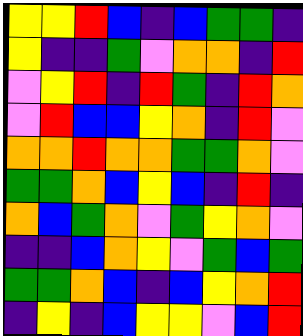[["yellow", "yellow", "red", "blue", "indigo", "blue", "green", "green", "indigo"], ["yellow", "indigo", "indigo", "green", "violet", "orange", "orange", "indigo", "red"], ["violet", "yellow", "red", "indigo", "red", "green", "indigo", "red", "orange"], ["violet", "red", "blue", "blue", "yellow", "orange", "indigo", "red", "violet"], ["orange", "orange", "red", "orange", "orange", "green", "green", "orange", "violet"], ["green", "green", "orange", "blue", "yellow", "blue", "indigo", "red", "indigo"], ["orange", "blue", "green", "orange", "violet", "green", "yellow", "orange", "violet"], ["indigo", "indigo", "blue", "orange", "yellow", "violet", "green", "blue", "green"], ["green", "green", "orange", "blue", "indigo", "blue", "yellow", "orange", "red"], ["indigo", "yellow", "indigo", "blue", "yellow", "yellow", "violet", "blue", "red"]]